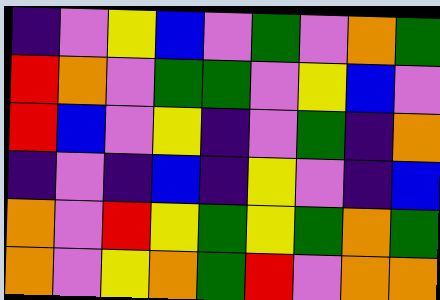[["indigo", "violet", "yellow", "blue", "violet", "green", "violet", "orange", "green"], ["red", "orange", "violet", "green", "green", "violet", "yellow", "blue", "violet"], ["red", "blue", "violet", "yellow", "indigo", "violet", "green", "indigo", "orange"], ["indigo", "violet", "indigo", "blue", "indigo", "yellow", "violet", "indigo", "blue"], ["orange", "violet", "red", "yellow", "green", "yellow", "green", "orange", "green"], ["orange", "violet", "yellow", "orange", "green", "red", "violet", "orange", "orange"]]